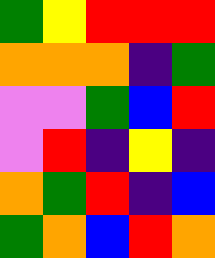[["green", "yellow", "red", "red", "red"], ["orange", "orange", "orange", "indigo", "green"], ["violet", "violet", "green", "blue", "red"], ["violet", "red", "indigo", "yellow", "indigo"], ["orange", "green", "red", "indigo", "blue"], ["green", "orange", "blue", "red", "orange"]]